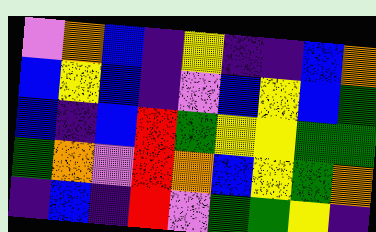[["violet", "orange", "blue", "indigo", "yellow", "indigo", "indigo", "blue", "orange"], ["blue", "yellow", "blue", "indigo", "violet", "blue", "yellow", "blue", "green"], ["blue", "indigo", "blue", "red", "green", "yellow", "yellow", "green", "green"], ["green", "orange", "violet", "red", "orange", "blue", "yellow", "green", "orange"], ["indigo", "blue", "indigo", "red", "violet", "green", "green", "yellow", "indigo"]]